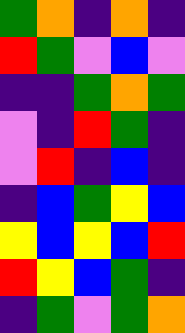[["green", "orange", "indigo", "orange", "indigo"], ["red", "green", "violet", "blue", "violet"], ["indigo", "indigo", "green", "orange", "green"], ["violet", "indigo", "red", "green", "indigo"], ["violet", "red", "indigo", "blue", "indigo"], ["indigo", "blue", "green", "yellow", "blue"], ["yellow", "blue", "yellow", "blue", "red"], ["red", "yellow", "blue", "green", "indigo"], ["indigo", "green", "violet", "green", "orange"]]